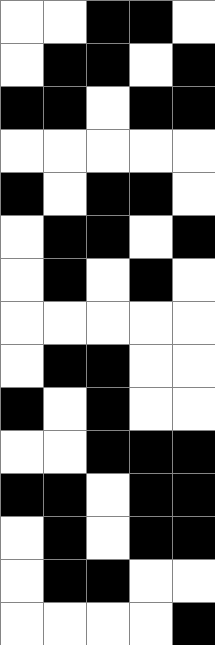[["white", "white", "black", "black", "white"], ["white", "black", "black", "white", "black"], ["black", "black", "white", "black", "black"], ["white", "white", "white", "white", "white"], ["black", "white", "black", "black", "white"], ["white", "black", "black", "white", "black"], ["white", "black", "white", "black", "white"], ["white", "white", "white", "white", "white"], ["white", "black", "black", "white", "white"], ["black", "white", "black", "white", "white"], ["white", "white", "black", "black", "black"], ["black", "black", "white", "black", "black"], ["white", "black", "white", "black", "black"], ["white", "black", "black", "white", "white"], ["white", "white", "white", "white", "black"]]